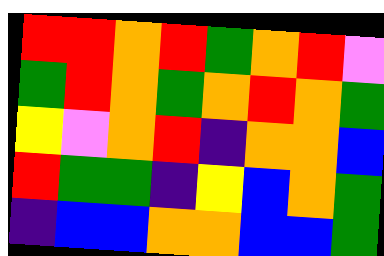[["red", "red", "orange", "red", "green", "orange", "red", "violet"], ["green", "red", "orange", "green", "orange", "red", "orange", "green"], ["yellow", "violet", "orange", "red", "indigo", "orange", "orange", "blue"], ["red", "green", "green", "indigo", "yellow", "blue", "orange", "green"], ["indigo", "blue", "blue", "orange", "orange", "blue", "blue", "green"]]